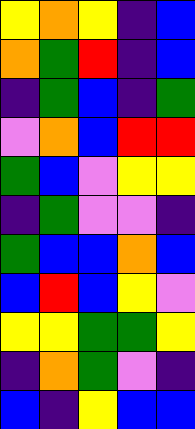[["yellow", "orange", "yellow", "indigo", "blue"], ["orange", "green", "red", "indigo", "blue"], ["indigo", "green", "blue", "indigo", "green"], ["violet", "orange", "blue", "red", "red"], ["green", "blue", "violet", "yellow", "yellow"], ["indigo", "green", "violet", "violet", "indigo"], ["green", "blue", "blue", "orange", "blue"], ["blue", "red", "blue", "yellow", "violet"], ["yellow", "yellow", "green", "green", "yellow"], ["indigo", "orange", "green", "violet", "indigo"], ["blue", "indigo", "yellow", "blue", "blue"]]